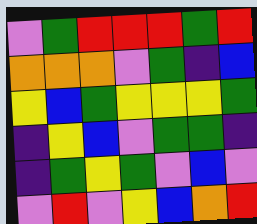[["violet", "green", "red", "red", "red", "green", "red"], ["orange", "orange", "orange", "violet", "green", "indigo", "blue"], ["yellow", "blue", "green", "yellow", "yellow", "yellow", "green"], ["indigo", "yellow", "blue", "violet", "green", "green", "indigo"], ["indigo", "green", "yellow", "green", "violet", "blue", "violet"], ["violet", "red", "violet", "yellow", "blue", "orange", "red"]]